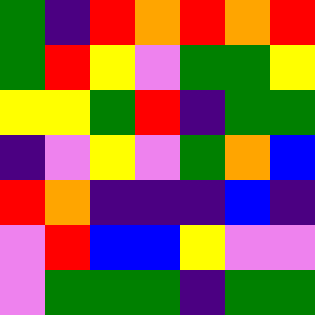[["green", "indigo", "red", "orange", "red", "orange", "red"], ["green", "red", "yellow", "violet", "green", "green", "yellow"], ["yellow", "yellow", "green", "red", "indigo", "green", "green"], ["indigo", "violet", "yellow", "violet", "green", "orange", "blue"], ["red", "orange", "indigo", "indigo", "indigo", "blue", "indigo"], ["violet", "red", "blue", "blue", "yellow", "violet", "violet"], ["violet", "green", "green", "green", "indigo", "green", "green"]]